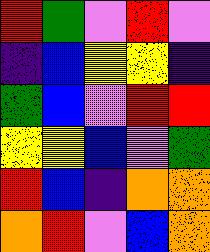[["red", "green", "violet", "red", "violet"], ["indigo", "blue", "yellow", "yellow", "indigo"], ["green", "blue", "violet", "red", "red"], ["yellow", "yellow", "blue", "violet", "green"], ["red", "blue", "indigo", "orange", "orange"], ["orange", "red", "violet", "blue", "orange"]]